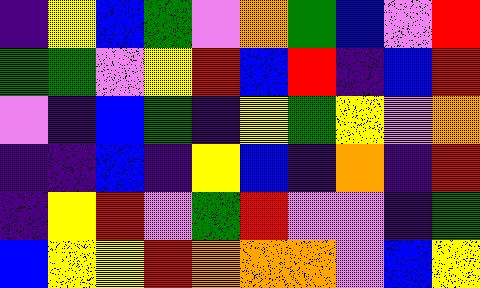[["indigo", "yellow", "blue", "green", "violet", "orange", "green", "blue", "violet", "red"], ["green", "green", "violet", "yellow", "red", "blue", "red", "indigo", "blue", "red"], ["violet", "indigo", "blue", "green", "indigo", "yellow", "green", "yellow", "violet", "orange"], ["indigo", "indigo", "blue", "indigo", "yellow", "blue", "indigo", "orange", "indigo", "red"], ["indigo", "yellow", "red", "violet", "green", "red", "violet", "violet", "indigo", "green"], ["blue", "yellow", "yellow", "red", "orange", "orange", "orange", "violet", "blue", "yellow"]]